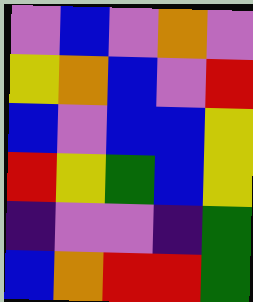[["violet", "blue", "violet", "orange", "violet"], ["yellow", "orange", "blue", "violet", "red"], ["blue", "violet", "blue", "blue", "yellow"], ["red", "yellow", "green", "blue", "yellow"], ["indigo", "violet", "violet", "indigo", "green"], ["blue", "orange", "red", "red", "green"]]